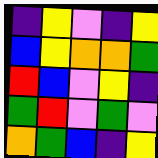[["indigo", "yellow", "violet", "indigo", "yellow"], ["blue", "yellow", "orange", "orange", "green"], ["red", "blue", "violet", "yellow", "indigo"], ["green", "red", "violet", "green", "violet"], ["orange", "green", "blue", "indigo", "yellow"]]